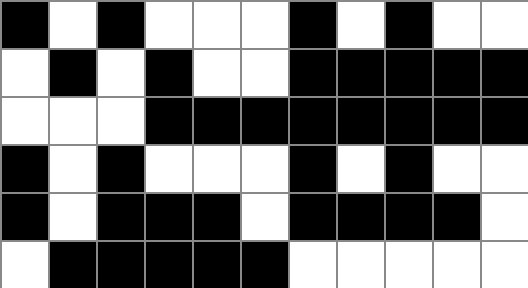[["black", "white", "black", "white", "white", "white", "black", "white", "black", "white", "white"], ["white", "black", "white", "black", "white", "white", "black", "black", "black", "black", "black"], ["white", "white", "white", "black", "black", "black", "black", "black", "black", "black", "black"], ["black", "white", "black", "white", "white", "white", "black", "white", "black", "white", "white"], ["black", "white", "black", "black", "black", "white", "black", "black", "black", "black", "white"], ["white", "black", "black", "black", "black", "black", "white", "white", "white", "white", "white"]]